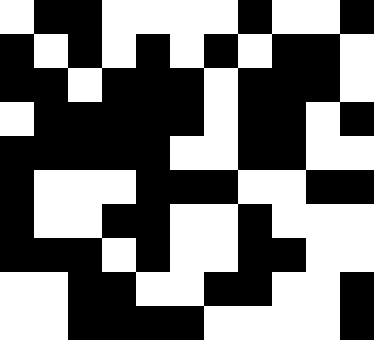[["white", "black", "black", "white", "white", "white", "white", "black", "white", "white", "black"], ["black", "white", "black", "white", "black", "white", "black", "white", "black", "black", "white"], ["black", "black", "white", "black", "black", "black", "white", "black", "black", "black", "white"], ["white", "black", "black", "black", "black", "black", "white", "black", "black", "white", "black"], ["black", "black", "black", "black", "black", "white", "white", "black", "black", "white", "white"], ["black", "white", "white", "white", "black", "black", "black", "white", "white", "black", "black"], ["black", "white", "white", "black", "black", "white", "white", "black", "white", "white", "white"], ["black", "black", "black", "white", "black", "white", "white", "black", "black", "white", "white"], ["white", "white", "black", "black", "white", "white", "black", "black", "white", "white", "black"], ["white", "white", "black", "black", "black", "black", "white", "white", "white", "white", "black"]]